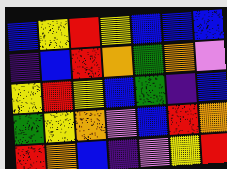[["blue", "yellow", "red", "yellow", "blue", "blue", "blue"], ["indigo", "blue", "red", "orange", "green", "orange", "violet"], ["yellow", "red", "yellow", "blue", "green", "indigo", "blue"], ["green", "yellow", "orange", "violet", "blue", "red", "orange"], ["red", "orange", "blue", "indigo", "violet", "yellow", "red"]]